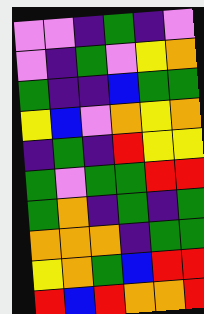[["violet", "violet", "indigo", "green", "indigo", "violet"], ["violet", "indigo", "green", "violet", "yellow", "orange"], ["green", "indigo", "indigo", "blue", "green", "green"], ["yellow", "blue", "violet", "orange", "yellow", "orange"], ["indigo", "green", "indigo", "red", "yellow", "yellow"], ["green", "violet", "green", "green", "red", "red"], ["green", "orange", "indigo", "green", "indigo", "green"], ["orange", "orange", "orange", "indigo", "green", "green"], ["yellow", "orange", "green", "blue", "red", "red"], ["red", "blue", "red", "orange", "orange", "red"]]